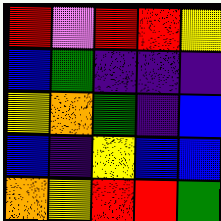[["red", "violet", "red", "red", "yellow"], ["blue", "green", "indigo", "indigo", "indigo"], ["yellow", "orange", "green", "indigo", "blue"], ["blue", "indigo", "yellow", "blue", "blue"], ["orange", "yellow", "red", "red", "green"]]